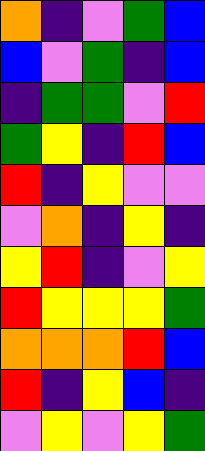[["orange", "indigo", "violet", "green", "blue"], ["blue", "violet", "green", "indigo", "blue"], ["indigo", "green", "green", "violet", "red"], ["green", "yellow", "indigo", "red", "blue"], ["red", "indigo", "yellow", "violet", "violet"], ["violet", "orange", "indigo", "yellow", "indigo"], ["yellow", "red", "indigo", "violet", "yellow"], ["red", "yellow", "yellow", "yellow", "green"], ["orange", "orange", "orange", "red", "blue"], ["red", "indigo", "yellow", "blue", "indigo"], ["violet", "yellow", "violet", "yellow", "green"]]